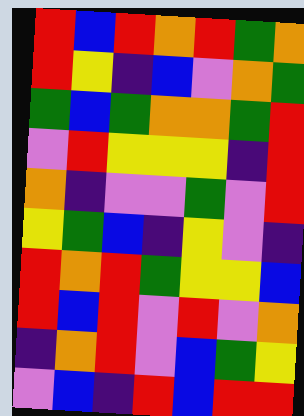[["red", "blue", "red", "orange", "red", "green", "orange"], ["red", "yellow", "indigo", "blue", "violet", "orange", "green"], ["green", "blue", "green", "orange", "orange", "green", "red"], ["violet", "red", "yellow", "yellow", "yellow", "indigo", "red"], ["orange", "indigo", "violet", "violet", "green", "violet", "red"], ["yellow", "green", "blue", "indigo", "yellow", "violet", "indigo"], ["red", "orange", "red", "green", "yellow", "yellow", "blue"], ["red", "blue", "red", "violet", "red", "violet", "orange"], ["indigo", "orange", "red", "violet", "blue", "green", "yellow"], ["violet", "blue", "indigo", "red", "blue", "red", "red"]]